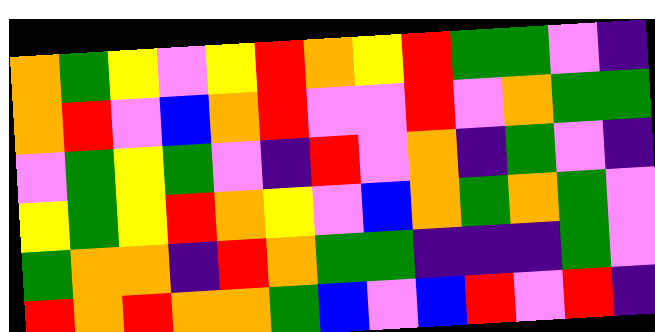[["orange", "green", "yellow", "violet", "yellow", "red", "orange", "yellow", "red", "green", "green", "violet", "indigo"], ["orange", "red", "violet", "blue", "orange", "red", "violet", "violet", "red", "violet", "orange", "green", "green"], ["violet", "green", "yellow", "green", "violet", "indigo", "red", "violet", "orange", "indigo", "green", "violet", "indigo"], ["yellow", "green", "yellow", "red", "orange", "yellow", "violet", "blue", "orange", "green", "orange", "green", "violet"], ["green", "orange", "orange", "indigo", "red", "orange", "green", "green", "indigo", "indigo", "indigo", "green", "violet"], ["red", "orange", "red", "orange", "orange", "green", "blue", "violet", "blue", "red", "violet", "red", "indigo"]]